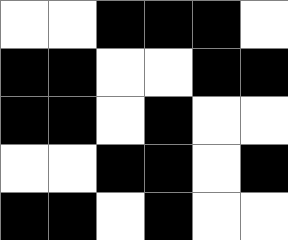[["white", "white", "black", "black", "black", "white"], ["black", "black", "white", "white", "black", "black"], ["black", "black", "white", "black", "white", "white"], ["white", "white", "black", "black", "white", "black"], ["black", "black", "white", "black", "white", "white"]]